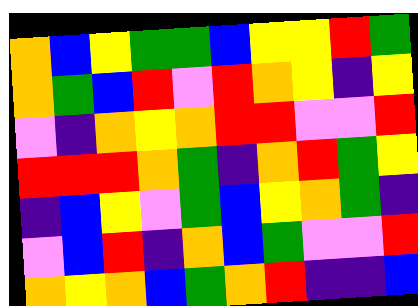[["orange", "blue", "yellow", "green", "green", "blue", "yellow", "yellow", "red", "green"], ["orange", "green", "blue", "red", "violet", "red", "orange", "yellow", "indigo", "yellow"], ["violet", "indigo", "orange", "yellow", "orange", "red", "red", "violet", "violet", "red"], ["red", "red", "red", "orange", "green", "indigo", "orange", "red", "green", "yellow"], ["indigo", "blue", "yellow", "violet", "green", "blue", "yellow", "orange", "green", "indigo"], ["violet", "blue", "red", "indigo", "orange", "blue", "green", "violet", "violet", "red"], ["orange", "yellow", "orange", "blue", "green", "orange", "red", "indigo", "indigo", "blue"]]